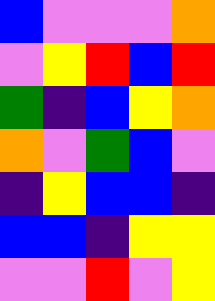[["blue", "violet", "violet", "violet", "orange"], ["violet", "yellow", "red", "blue", "red"], ["green", "indigo", "blue", "yellow", "orange"], ["orange", "violet", "green", "blue", "violet"], ["indigo", "yellow", "blue", "blue", "indigo"], ["blue", "blue", "indigo", "yellow", "yellow"], ["violet", "violet", "red", "violet", "yellow"]]